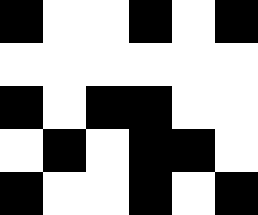[["black", "white", "white", "black", "white", "black"], ["white", "white", "white", "white", "white", "white"], ["black", "white", "black", "black", "white", "white"], ["white", "black", "white", "black", "black", "white"], ["black", "white", "white", "black", "white", "black"]]